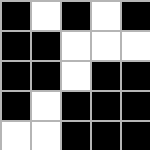[["black", "white", "black", "white", "black"], ["black", "black", "white", "white", "white"], ["black", "black", "white", "black", "black"], ["black", "white", "black", "black", "black"], ["white", "white", "black", "black", "black"]]